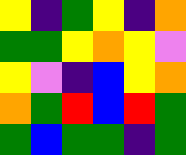[["yellow", "indigo", "green", "yellow", "indigo", "orange"], ["green", "green", "yellow", "orange", "yellow", "violet"], ["yellow", "violet", "indigo", "blue", "yellow", "orange"], ["orange", "green", "red", "blue", "red", "green"], ["green", "blue", "green", "green", "indigo", "green"]]